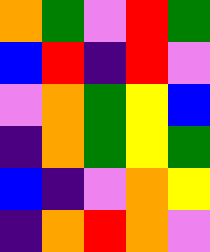[["orange", "green", "violet", "red", "green"], ["blue", "red", "indigo", "red", "violet"], ["violet", "orange", "green", "yellow", "blue"], ["indigo", "orange", "green", "yellow", "green"], ["blue", "indigo", "violet", "orange", "yellow"], ["indigo", "orange", "red", "orange", "violet"]]